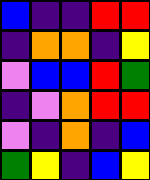[["blue", "indigo", "indigo", "red", "red"], ["indigo", "orange", "orange", "indigo", "yellow"], ["violet", "blue", "blue", "red", "green"], ["indigo", "violet", "orange", "red", "red"], ["violet", "indigo", "orange", "indigo", "blue"], ["green", "yellow", "indigo", "blue", "yellow"]]